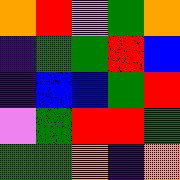[["orange", "red", "violet", "green", "orange"], ["indigo", "green", "green", "red", "blue"], ["indigo", "blue", "blue", "green", "red"], ["violet", "green", "red", "red", "green"], ["green", "green", "orange", "indigo", "orange"]]